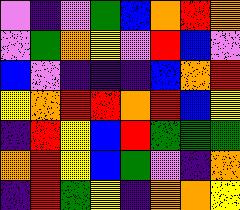[["violet", "indigo", "violet", "green", "blue", "orange", "red", "orange"], ["violet", "green", "orange", "yellow", "violet", "red", "blue", "violet"], ["blue", "violet", "indigo", "indigo", "indigo", "blue", "orange", "red"], ["yellow", "orange", "red", "red", "orange", "red", "blue", "yellow"], ["indigo", "red", "yellow", "blue", "red", "green", "green", "green"], ["orange", "red", "yellow", "blue", "green", "violet", "indigo", "orange"], ["indigo", "red", "green", "yellow", "indigo", "orange", "orange", "yellow"]]